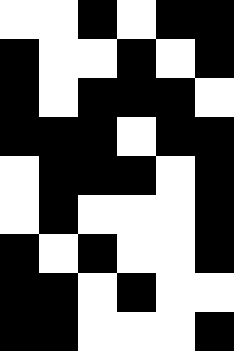[["white", "white", "black", "white", "black", "black"], ["black", "white", "white", "black", "white", "black"], ["black", "white", "black", "black", "black", "white"], ["black", "black", "black", "white", "black", "black"], ["white", "black", "black", "black", "white", "black"], ["white", "black", "white", "white", "white", "black"], ["black", "white", "black", "white", "white", "black"], ["black", "black", "white", "black", "white", "white"], ["black", "black", "white", "white", "white", "black"]]